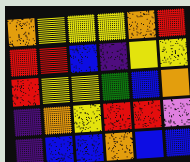[["orange", "yellow", "yellow", "yellow", "orange", "red"], ["red", "red", "blue", "indigo", "yellow", "yellow"], ["red", "yellow", "yellow", "green", "blue", "orange"], ["indigo", "orange", "yellow", "red", "red", "violet"], ["indigo", "blue", "blue", "orange", "blue", "blue"]]